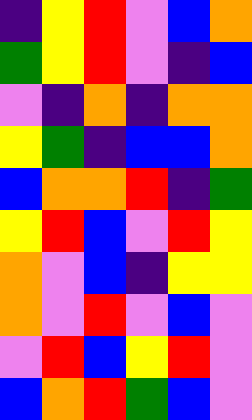[["indigo", "yellow", "red", "violet", "blue", "orange"], ["green", "yellow", "red", "violet", "indigo", "blue"], ["violet", "indigo", "orange", "indigo", "orange", "orange"], ["yellow", "green", "indigo", "blue", "blue", "orange"], ["blue", "orange", "orange", "red", "indigo", "green"], ["yellow", "red", "blue", "violet", "red", "yellow"], ["orange", "violet", "blue", "indigo", "yellow", "yellow"], ["orange", "violet", "red", "violet", "blue", "violet"], ["violet", "red", "blue", "yellow", "red", "violet"], ["blue", "orange", "red", "green", "blue", "violet"]]